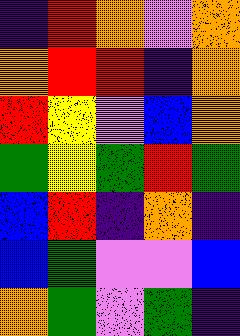[["indigo", "red", "orange", "violet", "orange"], ["orange", "red", "red", "indigo", "orange"], ["red", "yellow", "violet", "blue", "orange"], ["green", "yellow", "green", "red", "green"], ["blue", "red", "indigo", "orange", "indigo"], ["blue", "green", "violet", "violet", "blue"], ["orange", "green", "violet", "green", "indigo"]]